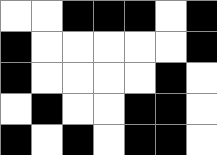[["white", "white", "black", "black", "black", "white", "black"], ["black", "white", "white", "white", "white", "white", "black"], ["black", "white", "white", "white", "white", "black", "white"], ["white", "black", "white", "white", "black", "black", "white"], ["black", "white", "black", "white", "black", "black", "white"]]